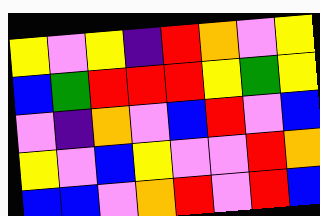[["yellow", "violet", "yellow", "indigo", "red", "orange", "violet", "yellow"], ["blue", "green", "red", "red", "red", "yellow", "green", "yellow"], ["violet", "indigo", "orange", "violet", "blue", "red", "violet", "blue"], ["yellow", "violet", "blue", "yellow", "violet", "violet", "red", "orange"], ["blue", "blue", "violet", "orange", "red", "violet", "red", "blue"]]